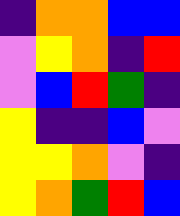[["indigo", "orange", "orange", "blue", "blue"], ["violet", "yellow", "orange", "indigo", "red"], ["violet", "blue", "red", "green", "indigo"], ["yellow", "indigo", "indigo", "blue", "violet"], ["yellow", "yellow", "orange", "violet", "indigo"], ["yellow", "orange", "green", "red", "blue"]]